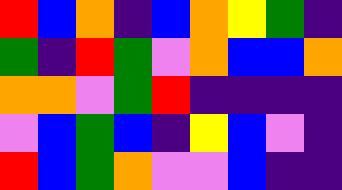[["red", "blue", "orange", "indigo", "blue", "orange", "yellow", "green", "indigo"], ["green", "indigo", "red", "green", "violet", "orange", "blue", "blue", "orange"], ["orange", "orange", "violet", "green", "red", "indigo", "indigo", "indigo", "indigo"], ["violet", "blue", "green", "blue", "indigo", "yellow", "blue", "violet", "indigo"], ["red", "blue", "green", "orange", "violet", "violet", "blue", "indigo", "indigo"]]